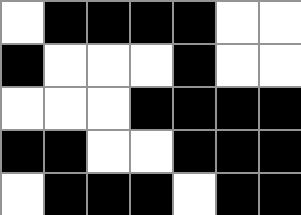[["white", "black", "black", "black", "black", "white", "white"], ["black", "white", "white", "white", "black", "white", "white"], ["white", "white", "white", "black", "black", "black", "black"], ["black", "black", "white", "white", "black", "black", "black"], ["white", "black", "black", "black", "white", "black", "black"]]